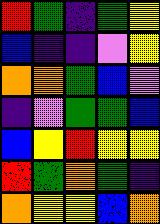[["red", "green", "indigo", "green", "yellow"], ["blue", "indigo", "indigo", "violet", "yellow"], ["orange", "orange", "green", "blue", "violet"], ["indigo", "violet", "green", "green", "blue"], ["blue", "yellow", "red", "yellow", "yellow"], ["red", "green", "orange", "green", "indigo"], ["orange", "yellow", "yellow", "blue", "orange"]]